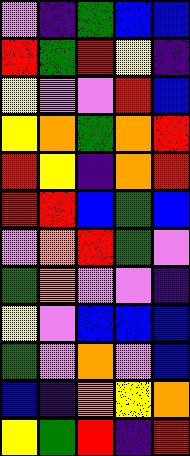[["violet", "indigo", "green", "blue", "blue"], ["red", "green", "red", "yellow", "indigo"], ["yellow", "violet", "violet", "red", "blue"], ["yellow", "orange", "green", "orange", "red"], ["red", "yellow", "indigo", "orange", "red"], ["red", "red", "blue", "green", "blue"], ["violet", "orange", "red", "green", "violet"], ["green", "orange", "violet", "violet", "indigo"], ["yellow", "violet", "blue", "blue", "blue"], ["green", "violet", "orange", "violet", "blue"], ["blue", "indigo", "orange", "yellow", "orange"], ["yellow", "green", "red", "indigo", "red"]]